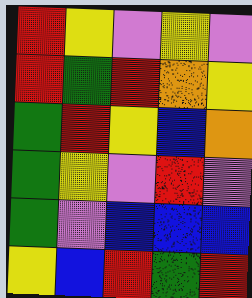[["red", "yellow", "violet", "yellow", "violet"], ["red", "green", "red", "orange", "yellow"], ["green", "red", "yellow", "blue", "orange"], ["green", "yellow", "violet", "red", "violet"], ["green", "violet", "blue", "blue", "blue"], ["yellow", "blue", "red", "green", "red"]]